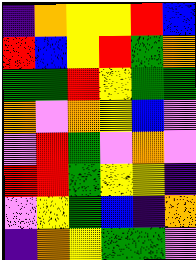[["indigo", "orange", "yellow", "yellow", "red", "blue"], ["red", "blue", "yellow", "red", "green", "orange"], ["green", "green", "red", "yellow", "green", "green"], ["orange", "violet", "orange", "yellow", "blue", "violet"], ["violet", "red", "green", "violet", "orange", "violet"], ["red", "red", "green", "yellow", "yellow", "indigo"], ["violet", "yellow", "green", "blue", "indigo", "orange"], ["indigo", "orange", "yellow", "green", "green", "violet"]]